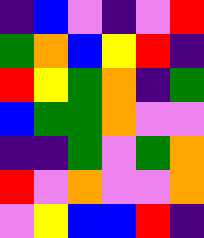[["indigo", "blue", "violet", "indigo", "violet", "red"], ["green", "orange", "blue", "yellow", "red", "indigo"], ["red", "yellow", "green", "orange", "indigo", "green"], ["blue", "green", "green", "orange", "violet", "violet"], ["indigo", "indigo", "green", "violet", "green", "orange"], ["red", "violet", "orange", "violet", "violet", "orange"], ["violet", "yellow", "blue", "blue", "red", "indigo"]]